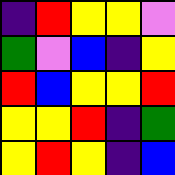[["indigo", "red", "yellow", "yellow", "violet"], ["green", "violet", "blue", "indigo", "yellow"], ["red", "blue", "yellow", "yellow", "red"], ["yellow", "yellow", "red", "indigo", "green"], ["yellow", "red", "yellow", "indigo", "blue"]]